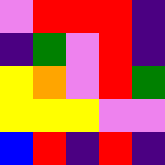[["violet", "red", "red", "red", "indigo"], ["indigo", "green", "violet", "red", "indigo"], ["yellow", "orange", "violet", "red", "green"], ["yellow", "yellow", "yellow", "violet", "violet"], ["blue", "red", "indigo", "red", "indigo"]]